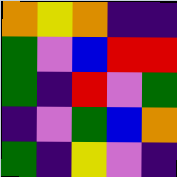[["orange", "yellow", "orange", "indigo", "indigo"], ["green", "violet", "blue", "red", "red"], ["green", "indigo", "red", "violet", "green"], ["indigo", "violet", "green", "blue", "orange"], ["green", "indigo", "yellow", "violet", "indigo"]]